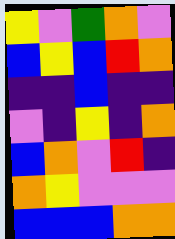[["yellow", "violet", "green", "orange", "violet"], ["blue", "yellow", "blue", "red", "orange"], ["indigo", "indigo", "blue", "indigo", "indigo"], ["violet", "indigo", "yellow", "indigo", "orange"], ["blue", "orange", "violet", "red", "indigo"], ["orange", "yellow", "violet", "violet", "violet"], ["blue", "blue", "blue", "orange", "orange"]]